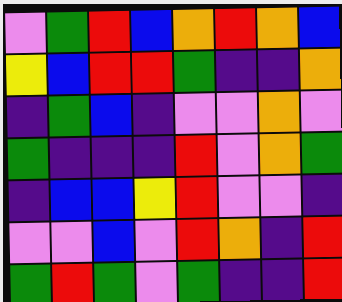[["violet", "green", "red", "blue", "orange", "red", "orange", "blue"], ["yellow", "blue", "red", "red", "green", "indigo", "indigo", "orange"], ["indigo", "green", "blue", "indigo", "violet", "violet", "orange", "violet"], ["green", "indigo", "indigo", "indigo", "red", "violet", "orange", "green"], ["indigo", "blue", "blue", "yellow", "red", "violet", "violet", "indigo"], ["violet", "violet", "blue", "violet", "red", "orange", "indigo", "red"], ["green", "red", "green", "violet", "green", "indigo", "indigo", "red"]]